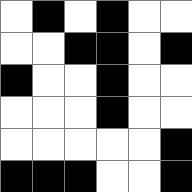[["white", "black", "white", "black", "white", "white"], ["white", "white", "black", "black", "white", "black"], ["black", "white", "white", "black", "white", "white"], ["white", "white", "white", "black", "white", "white"], ["white", "white", "white", "white", "white", "black"], ["black", "black", "black", "white", "white", "black"]]